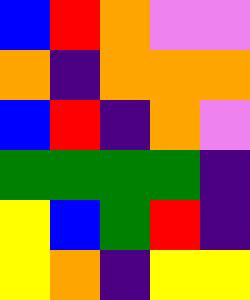[["blue", "red", "orange", "violet", "violet"], ["orange", "indigo", "orange", "orange", "orange"], ["blue", "red", "indigo", "orange", "violet"], ["green", "green", "green", "green", "indigo"], ["yellow", "blue", "green", "red", "indigo"], ["yellow", "orange", "indigo", "yellow", "yellow"]]